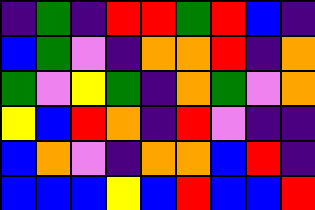[["indigo", "green", "indigo", "red", "red", "green", "red", "blue", "indigo"], ["blue", "green", "violet", "indigo", "orange", "orange", "red", "indigo", "orange"], ["green", "violet", "yellow", "green", "indigo", "orange", "green", "violet", "orange"], ["yellow", "blue", "red", "orange", "indigo", "red", "violet", "indigo", "indigo"], ["blue", "orange", "violet", "indigo", "orange", "orange", "blue", "red", "indigo"], ["blue", "blue", "blue", "yellow", "blue", "red", "blue", "blue", "red"]]